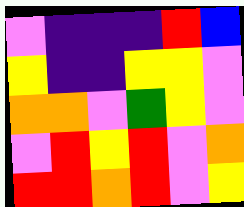[["violet", "indigo", "indigo", "indigo", "red", "blue"], ["yellow", "indigo", "indigo", "yellow", "yellow", "violet"], ["orange", "orange", "violet", "green", "yellow", "violet"], ["violet", "red", "yellow", "red", "violet", "orange"], ["red", "red", "orange", "red", "violet", "yellow"]]